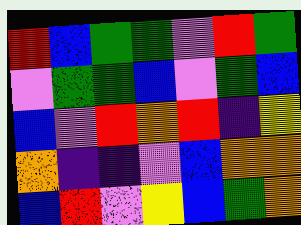[["red", "blue", "green", "green", "violet", "red", "green"], ["violet", "green", "green", "blue", "violet", "green", "blue"], ["blue", "violet", "red", "orange", "red", "indigo", "yellow"], ["orange", "indigo", "indigo", "violet", "blue", "orange", "orange"], ["blue", "red", "violet", "yellow", "blue", "green", "orange"]]